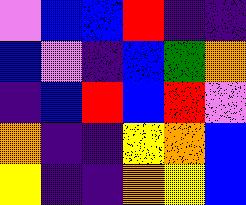[["violet", "blue", "blue", "red", "indigo", "indigo"], ["blue", "violet", "indigo", "blue", "green", "orange"], ["indigo", "blue", "red", "blue", "red", "violet"], ["orange", "indigo", "indigo", "yellow", "orange", "blue"], ["yellow", "indigo", "indigo", "orange", "yellow", "blue"]]